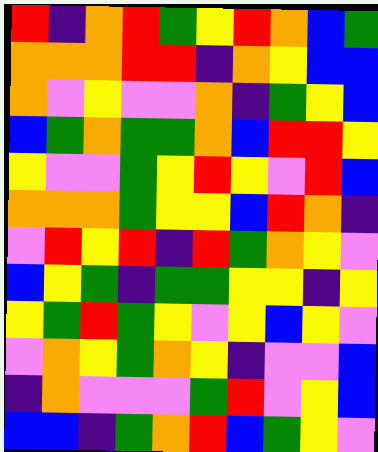[["red", "indigo", "orange", "red", "green", "yellow", "red", "orange", "blue", "green"], ["orange", "orange", "orange", "red", "red", "indigo", "orange", "yellow", "blue", "blue"], ["orange", "violet", "yellow", "violet", "violet", "orange", "indigo", "green", "yellow", "blue"], ["blue", "green", "orange", "green", "green", "orange", "blue", "red", "red", "yellow"], ["yellow", "violet", "violet", "green", "yellow", "red", "yellow", "violet", "red", "blue"], ["orange", "orange", "orange", "green", "yellow", "yellow", "blue", "red", "orange", "indigo"], ["violet", "red", "yellow", "red", "indigo", "red", "green", "orange", "yellow", "violet"], ["blue", "yellow", "green", "indigo", "green", "green", "yellow", "yellow", "indigo", "yellow"], ["yellow", "green", "red", "green", "yellow", "violet", "yellow", "blue", "yellow", "violet"], ["violet", "orange", "yellow", "green", "orange", "yellow", "indigo", "violet", "violet", "blue"], ["indigo", "orange", "violet", "violet", "violet", "green", "red", "violet", "yellow", "blue"], ["blue", "blue", "indigo", "green", "orange", "red", "blue", "green", "yellow", "violet"]]